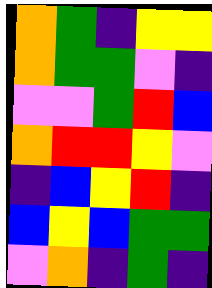[["orange", "green", "indigo", "yellow", "yellow"], ["orange", "green", "green", "violet", "indigo"], ["violet", "violet", "green", "red", "blue"], ["orange", "red", "red", "yellow", "violet"], ["indigo", "blue", "yellow", "red", "indigo"], ["blue", "yellow", "blue", "green", "green"], ["violet", "orange", "indigo", "green", "indigo"]]